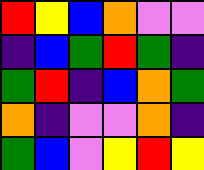[["red", "yellow", "blue", "orange", "violet", "violet"], ["indigo", "blue", "green", "red", "green", "indigo"], ["green", "red", "indigo", "blue", "orange", "green"], ["orange", "indigo", "violet", "violet", "orange", "indigo"], ["green", "blue", "violet", "yellow", "red", "yellow"]]